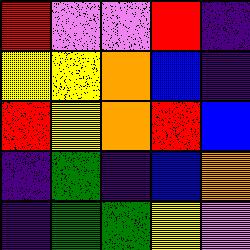[["red", "violet", "violet", "red", "indigo"], ["yellow", "yellow", "orange", "blue", "indigo"], ["red", "yellow", "orange", "red", "blue"], ["indigo", "green", "indigo", "blue", "orange"], ["indigo", "green", "green", "yellow", "violet"]]